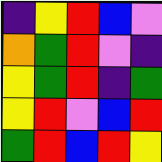[["indigo", "yellow", "red", "blue", "violet"], ["orange", "green", "red", "violet", "indigo"], ["yellow", "green", "red", "indigo", "green"], ["yellow", "red", "violet", "blue", "red"], ["green", "red", "blue", "red", "yellow"]]